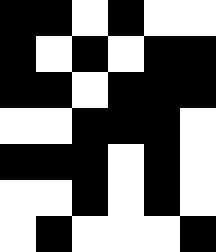[["black", "black", "white", "black", "white", "white"], ["black", "white", "black", "white", "black", "black"], ["black", "black", "white", "black", "black", "black"], ["white", "white", "black", "black", "black", "white"], ["black", "black", "black", "white", "black", "white"], ["white", "white", "black", "white", "black", "white"], ["white", "black", "white", "white", "white", "black"]]